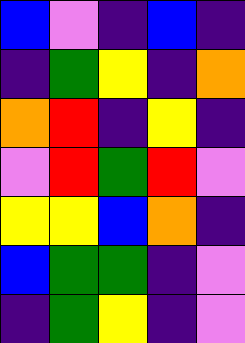[["blue", "violet", "indigo", "blue", "indigo"], ["indigo", "green", "yellow", "indigo", "orange"], ["orange", "red", "indigo", "yellow", "indigo"], ["violet", "red", "green", "red", "violet"], ["yellow", "yellow", "blue", "orange", "indigo"], ["blue", "green", "green", "indigo", "violet"], ["indigo", "green", "yellow", "indigo", "violet"]]